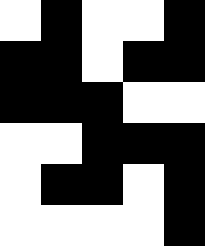[["white", "black", "white", "white", "black"], ["black", "black", "white", "black", "black"], ["black", "black", "black", "white", "white"], ["white", "white", "black", "black", "black"], ["white", "black", "black", "white", "black"], ["white", "white", "white", "white", "black"]]